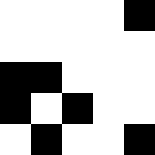[["white", "white", "white", "white", "black"], ["white", "white", "white", "white", "white"], ["black", "black", "white", "white", "white"], ["black", "white", "black", "white", "white"], ["white", "black", "white", "white", "black"]]